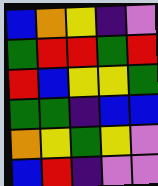[["blue", "orange", "yellow", "indigo", "violet"], ["green", "red", "red", "green", "red"], ["red", "blue", "yellow", "yellow", "green"], ["green", "green", "indigo", "blue", "blue"], ["orange", "yellow", "green", "yellow", "violet"], ["blue", "red", "indigo", "violet", "violet"]]